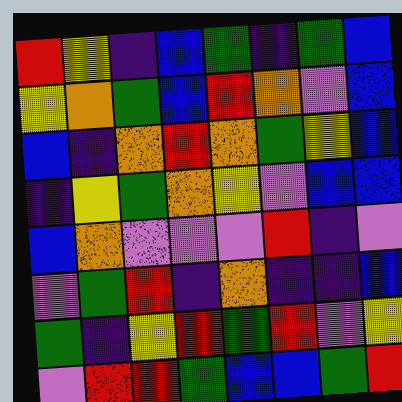[["red", "yellow", "indigo", "blue", "green", "indigo", "green", "blue"], ["yellow", "orange", "green", "blue", "red", "orange", "violet", "blue"], ["blue", "indigo", "orange", "red", "orange", "green", "yellow", "blue"], ["indigo", "yellow", "green", "orange", "yellow", "violet", "blue", "blue"], ["blue", "orange", "violet", "violet", "violet", "red", "indigo", "violet"], ["violet", "green", "red", "indigo", "orange", "indigo", "indigo", "blue"], ["green", "indigo", "yellow", "red", "green", "red", "violet", "yellow"], ["violet", "red", "red", "green", "blue", "blue", "green", "red"]]